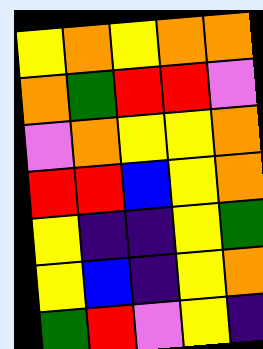[["yellow", "orange", "yellow", "orange", "orange"], ["orange", "green", "red", "red", "violet"], ["violet", "orange", "yellow", "yellow", "orange"], ["red", "red", "blue", "yellow", "orange"], ["yellow", "indigo", "indigo", "yellow", "green"], ["yellow", "blue", "indigo", "yellow", "orange"], ["green", "red", "violet", "yellow", "indigo"]]